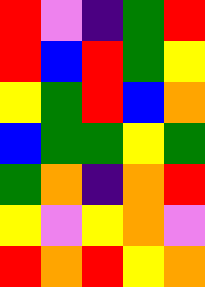[["red", "violet", "indigo", "green", "red"], ["red", "blue", "red", "green", "yellow"], ["yellow", "green", "red", "blue", "orange"], ["blue", "green", "green", "yellow", "green"], ["green", "orange", "indigo", "orange", "red"], ["yellow", "violet", "yellow", "orange", "violet"], ["red", "orange", "red", "yellow", "orange"]]